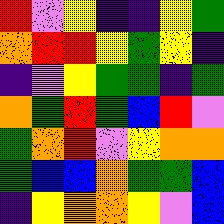[["red", "violet", "yellow", "indigo", "indigo", "yellow", "green"], ["orange", "red", "red", "yellow", "green", "yellow", "indigo"], ["indigo", "violet", "yellow", "green", "green", "indigo", "green"], ["orange", "green", "red", "green", "blue", "red", "violet"], ["green", "orange", "red", "violet", "yellow", "orange", "orange"], ["green", "blue", "blue", "orange", "green", "green", "blue"], ["indigo", "yellow", "orange", "orange", "yellow", "violet", "blue"]]